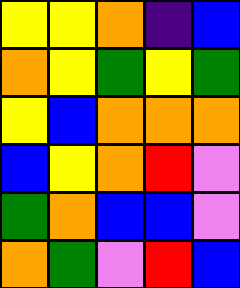[["yellow", "yellow", "orange", "indigo", "blue"], ["orange", "yellow", "green", "yellow", "green"], ["yellow", "blue", "orange", "orange", "orange"], ["blue", "yellow", "orange", "red", "violet"], ["green", "orange", "blue", "blue", "violet"], ["orange", "green", "violet", "red", "blue"]]